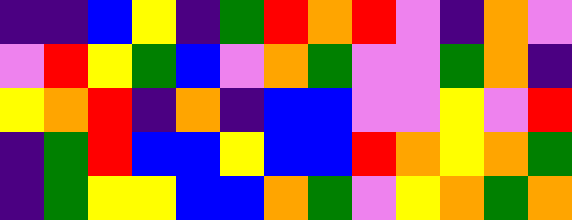[["indigo", "indigo", "blue", "yellow", "indigo", "green", "red", "orange", "red", "violet", "indigo", "orange", "violet"], ["violet", "red", "yellow", "green", "blue", "violet", "orange", "green", "violet", "violet", "green", "orange", "indigo"], ["yellow", "orange", "red", "indigo", "orange", "indigo", "blue", "blue", "violet", "violet", "yellow", "violet", "red"], ["indigo", "green", "red", "blue", "blue", "yellow", "blue", "blue", "red", "orange", "yellow", "orange", "green"], ["indigo", "green", "yellow", "yellow", "blue", "blue", "orange", "green", "violet", "yellow", "orange", "green", "orange"]]